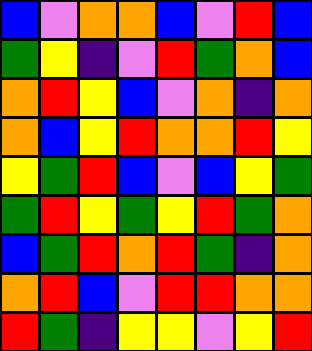[["blue", "violet", "orange", "orange", "blue", "violet", "red", "blue"], ["green", "yellow", "indigo", "violet", "red", "green", "orange", "blue"], ["orange", "red", "yellow", "blue", "violet", "orange", "indigo", "orange"], ["orange", "blue", "yellow", "red", "orange", "orange", "red", "yellow"], ["yellow", "green", "red", "blue", "violet", "blue", "yellow", "green"], ["green", "red", "yellow", "green", "yellow", "red", "green", "orange"], ["blue", "green", "red", "orange", "red", "green", "indigo", "orange"], ["orange", "red", "blue", "violet", "red", "red", "orange", "orange"], ["red", "green", "indigo", "yellow", "yellow", "violet", "yellow", "red"]]